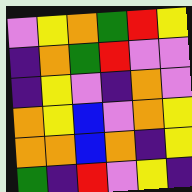[["violet", "yellow", "orange", "green", "red", "yellow"], ["indigo", "orange", "green", "red", "violet", "violet"], ["indigo", "yellow", "violet", "indigo", "orange", "violet"], ["orange", "yellow", "blue", "violet", "orange", "yellow"], ["orange", "orange", "blue", "orange", "indigo", "yellow"], ["green", "indigo", "red", "violet", "yellow", "indigo"]]